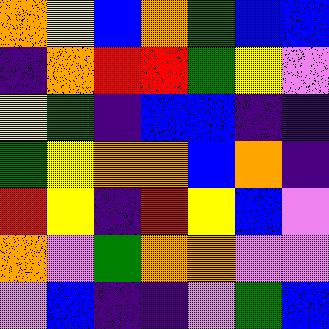[["orange", "yellow", "blue", "orange", "green", "blue", "blue"], ["indigo", "orange", "red", "red", "green", "yellow", "violet"], ["yellow", "green", "indigo", "blue", "blue", "indigo", "indigo"], ["green", "yellow", "orange", "orange", "blue", "orange", "indigo"], ["red", "yellow", "indigo", "red", "yellow", "blue", "violet"], ["orange", "violet", "green", "orange", "orange", "violet", "violet"], ["violet", "blue", "indigo", "indigo", "violet", "green", "blue"]]